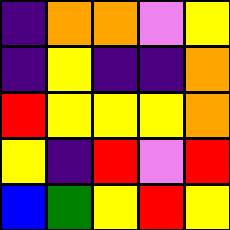[["indigo", "orange", "orange", "violet", "yellow"], ["indigo", "yellow", "indigo", "indigo", "orange"], ["red", "yellow", "yellow", "yellow", "orange"], ["yellow", "indigo", "red", "violet", "red"], ["blue", "green", "yellow", "red", "yellow"]]